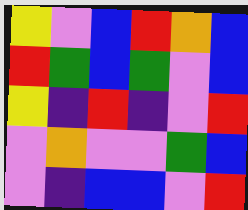[["yellow", "violet", "blue", "red", "orange", "blue"], ["red", "green", "blue", "green", "violet", "blue"], ["yellow", "indigo", "red", "indigo", "violet", "red"], ["violet", "orange", "violet", "violet", "green", "blue"], ["violet", "indigo", "blue", "blue", "violet", "red"]]